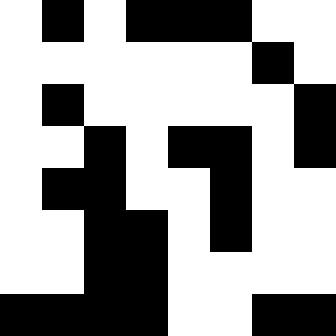[["white", "black", "white", "black", "black", "black", "white", "white"], ["white", "white", "white", "white", "white", "white", "black", "white"], ["white", "black", "white", "white", "white", "white", "white", "black"], ["white", "white", "black", "white", "black", "black", "white", "black"], ["white", "black", "black", "white", "white", "black", "white", "white"], ["white", "white", "black", "black", "white", "black", "white", "white"], ["white", "white", "black", "black", "white", "white", "white", "white"], ["black", "black", "black", "black", "white", "white", "black", "black"]]